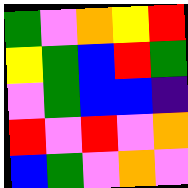[["green", "violet", "orange", "yellow", "red"], ["yellow", "green", "blue", "red", "green"], ["violet", "green", "blue", "blue", "indigo"], ["red", "violet", "red", "violet", "orange"], ["blue", "green", "violet", "orange", "violet"]]